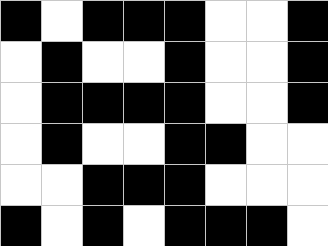[["black", "white", "black", "black", "black", "white", "white", "black"], ["white", "black", "white", "white", "black", "white", "white", "black"], ["white", "black", "black", "black", "black", "white", "white", "black"], ["white", "black", "white", "white", "black", "black", "white", "white"], ["white", "white", "black", "black", "black", "white", "white", "white"], ["black", "white", "black", "white", "black", "black", "black", "white"]]